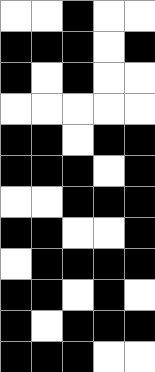[["white", "white", "black", "white", "white"], ["black", "black", "black", "white", "black"], ["black", "white", "black", "white", "white"], ["white", "white", "white", "white", "white"], ["black", "black", "white", "black", "black"], ["black", "black", "black", "white", "black"], ["white", "white", "black", "black", "black"], ["black", "black", "white", "white", "black"], ["white", "black", "black", "black", "black"], ["black", "black", "white", "black", "white"], ["black", "white", "black", "black", "black"], ["black", "black", "black", "white", "white"]]